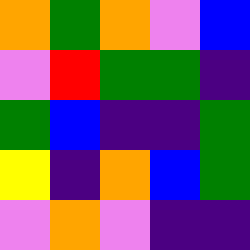[["orange", "green", "orange", "violet", "blue"], ["violet", "red", "green", "green", "indigo"], ["green", "blue", "indigo", "indigo", "green"], ["yellow", "indigo", "orange", "blue", "green"], ["violet", "orange", "violet", "indigo", "indigo"]]